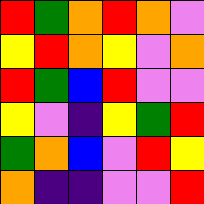[["red", "green", "orange", "red", "orange", "violet"], ["yellow", "red", "orange", "yellow", "violet", "orange"], ["red", "green", "blue", "red", "violet", "violet"], ["yellow", "violet", "indigo", "yellow", "green", "red"], ["green", "orange", "blue", "violet", "red", "yellow"], ["orange", "indigo", "indigo", "violet", "violet", "red"]]